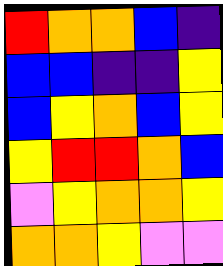[["red", "orange", "orange", "blue", "indigo"], ["blue", "blue", "indigo", "indigo", "yellow"], ["blue", "yellow", "orange", "blue", "yellow"], ["yellow", "red", "red", "orange", "blue"], ["violet", "yellow", "orange", "orange", "yellow"], ["orange", "orange", "yellow", "violet", "violet"]]